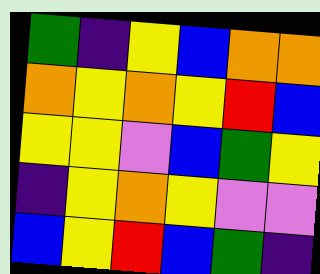[["green", "indigo", "yellow", "blue", "orange", "orange"], ["orange", "yellow", "orange", "yellow", "red", "blue"], ["yellow", "yellow", "violet", "blue", "green", "yellow"], ["indigo", "yellow", "orange", "yellow", "violet", "violet"], ["blue", "yellow", "red", "blue", "green", "indigo"]]